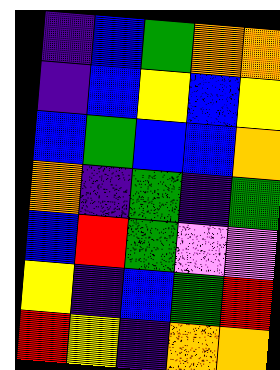[["indigo", "blue", "green", "orange", "orange"], ["indigo", "blue", "yellow", "blue", "yellow"], ["blue", "green", "blue", "blue", "orange"], ["orange", "indigo", "green", "indigo", "green"], ["blue", "red", "green", "violet", "violet"], ["yellow", "indigo", "blue", "green", "red"], ["red", "yellow", "indigo", "orange", "orange"]]